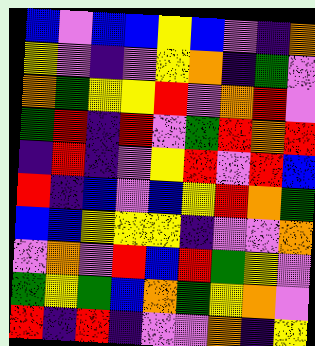[["blue", "violet", "blue", "blue", "yellow", "blue", "violet", "indigo", "orange"], ["yellow", "violet", "indigo", "violet", "yellow", "orange", "indigo", "green", "violet"], ["orange", "green", "yellow", "yellow", "red", "violet", "orange", "red", "violet"], ["green", "red", "indigo", "red", "violet", "green", "red", "orange", "red"], ["indigo", "red", "indigo", "violet", "yellow", "red", "violet", "red", "blue"], ["red", "indigo", "blue", "violet", "blue", "yellow", "red", "orange", "green"], ["blue", "blue", "yellow", "yellow", "yellow", "indigo", "violet", "violet", "orange"], ["violet", "orange", "violet", "red", "blue", "red", "green", "yellow", "violet"], ["green", "yellow", "green", "blue", "orange", "green", "yellow", "orange", "violet"], ["red", "indigo", "red", "indigo", "violet", "violet", "orange", "indigo", "yellow"]]